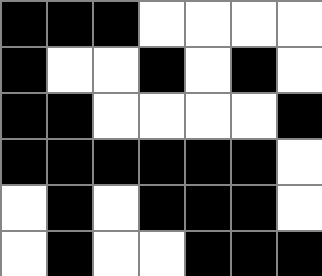[["black", "black", "black", "white", "white", "white", "white"], ["black", "white", "white", "black", "white", "black", "white"], ["black", "black", "white", "white", "white", "white", "black"], ["black", "black", "black", "black", "black", "black", "white"], ["white", "black", "white", "black", "black", "black", "white"], ["white", "black", "white", "white", "black", "black", "black"]]